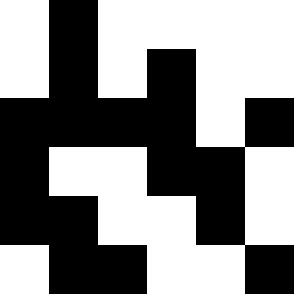[["white", "black", "white", "white", "white", "white"], ["white", "black", "white", "black", "white", "white"], ["black", "black", "black", "black", "white", "black"], ["black", "white", "white", "black", "black", "white"], ["black", "black", "white", "white", "black", "white"], ["white", "black", "black", "white", "white", "black"]]